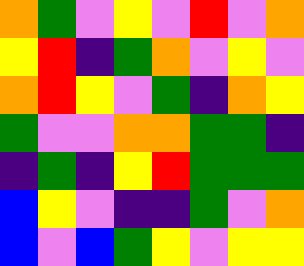[["orange", "green", "violet", "yellow", "violet", "red", "violet", "orange"], ["yellow", "red", "indigo", "green", "orange", "violet", "yellow", "violet"], ["orange", "red", "yellow", "violet", "green", "indigo", "orange", "yellow"], ["green", "violet", "violet", "orange", "orange", "green", "green", "indigo"], ["indigo", "green", "indigo", "yellow", "red", "green", "green", "green"], ["blue", "yellow", "violet", "indigo", "indigo", "green", "violet", "orange"], ["blue", "violet", "blue", "green", "yellow", "violet", "yellow", "yellow"]]